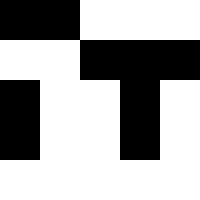[["black", "black", "white", "white", "white"], ["white", "white", "black", "black", "black"], ["black", "white", "white", "black", "white"], ["black", "white", "white", "black", "white"], ["white", "white", "white", "white", "white"]]